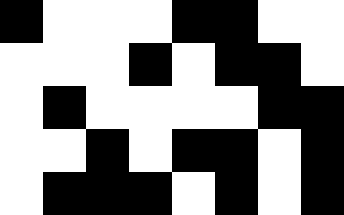[["black", "white", "white", "white", "black", "black", "white", "white"], ["white", "white", "white", "black", "white", "black", "black", "white"], ["white", "black", "white", "white", "white", "white", "black", "black"], ["white", "white", "black", "white", "black", "black", "white", "black"], ["white", "black", "black", "black", "white", "black", "white", "black"]]